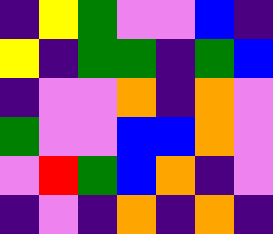[["indigo", "yellow", "green", "violet", "violet", "blue", "indigo"], ["yellow", "indigo", "green", "green", "indigo", "green", "blue"], ["indigo", "violet", "violet", "orange", "indigo", "orange", "violet"], ["green", "violet", "violet", "blue", "blue", "orange", "violet"], ["violet", "red", "green", "blue", "orange", "indigo", "violet"], ["indigo", "violet", "indigo", "orange", "indigo", "orange", "indigo"]]